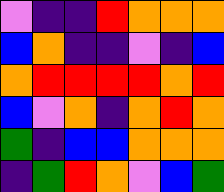[["violet", "indigo", "indigo", "red", "orange", "orange", "orange"], ["blue", "orange", "indigo", "indigo", "violet", "indigo", "blue"], ["orange", "red", "red", "red", "red", "orange", "red"], ["blue", "violet", "orange", "indigo", "orange", "red", "orange"], ["green", "indigo", "blue", "blue", "orange", "orange", "orange"], ["indigo", "green", "red", "orange", "violet", "blue", "green"]]